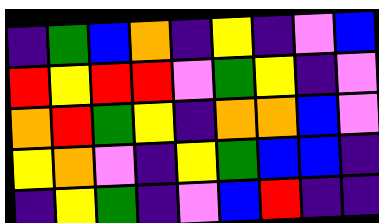[["indigo", "green", "blue", "orange", "indigo", "yellow", "indigo", "violet", "blue"], ["red", "yellow", "red", "red", "violet", "green", "yellow", "indigo", "violet"], ["orange", "red", "green", "yellow", "indigo", "orange", "orange", "blue", "violet"], ["yellow", "orange", "violet", "indigo", "yellow", "green", "blue", "blue", "indigo"], ["indigo", "yellow", "green", "indigo", "violet", "blue", "red", "indigo", "indigo"]]